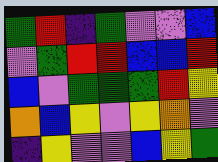[["green", "red", "indigo", "green", "violet", "violet", "blue"], ["violet", "green", "red", "red", "blue", "blue", "red"], ["blue", "violet", "green", "green", "green", "red", "yellow"], ["orange", "blue", "yellow", "violet", "yellow", "orange", "violet"], ["indigo", "yellow", "violet", "violet", "blue", "yellow", "green"]]